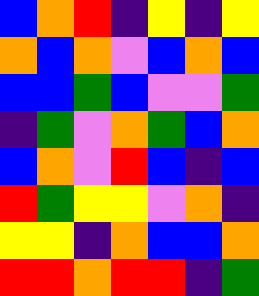[["blue", "orange", "red", "indigo", "yellow", "indigo", "yellow"], ["orange", "blue", "orange", "violet", "blue", "orange", "blue"], ["blue", "blue", "green", "blue", "violet", "violet", "green"], ["indigo", "green", "violet", "orange", "green", "blue", "orange"], ["blue", "orange", "violet", "red", "blue", "indigo", "blue"], ["red", "green", "yellow", "yellow", "violet", "orange", "indigo"], ["yellow", "yellow", "indigo", "orange", "blue", "blue", "orange"], ["red", "red", "orange", "red", "red", "indigo", "green"]]